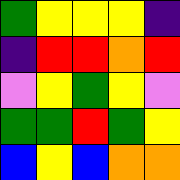[["green", "yellow", "yellow", "yellow", "indigo"], ["indigo", "red", "red", "orange", "red"], ["violet", "yellow", "green", "yellow", "violet"], ["green", "green", "red", "green", "yellow"], ["blue", "yellow", "blue", "orange", "orange"]]